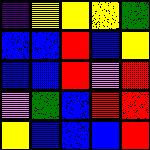[["indigo", "yellow", "yellow", "yellow", "green"], ["blue", "blue", "red", "blue", "yellow"], ["blue", "blue", "red", "violet", "red"], ["violet", "green", "blue", "red", "red"], ["yellow", "blue", "blue", "blue", "red"]]